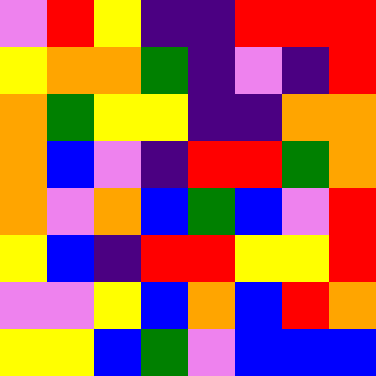[["violet", "red", "yellow", "indigo", "indigo", "red", "red", "red"], ["yellow", "orange", "orange", "green", "indigo", "violet", "indigo", "red"], ["orange", "green", "yellow", "yellow", "indigo", "indigo", "orange", "orange"], ["orange", "blue", "violet", "indigo", "red", "red", "green", "orange"], ["orange", "violet", "orange", "blue", "green", "blue", "violet", "red"], ["yellow", "blue", "indigo", "red", "red", "yellow", "yellow", "red"], ["violet", "violet", "yellow", "blue", "orange", "blue", "red", "orange"], ["yellow", "yellow", "blue", "green", "violet", "blue", "blue", "blue"]]